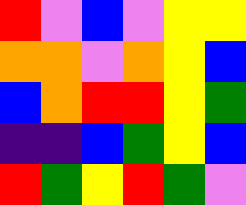[["red", "violet", "blue", "violet", "yellow", "yellow"], ["orange", "orange", "violet", "orange", "yellow", "blue"], ["blue", "orange", "red", "red", "yellow", "green"], ["indigo", "indigo", "blue", "green", "yellow", "blue"], ["red", "green", "yellow", "red", "green", "violet"]]